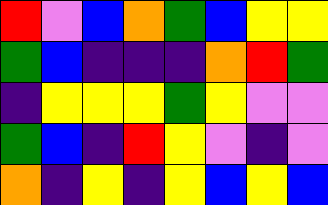[["red", "violet", "blue", "orange", "green", "blue", "yellow", "yellow"], ["green", "blue", "indigo", "indigo", "indigo", "orange", "red", "green"], ["indigo", "yellow", "yellow", "yellow", "green", "yellow", "violet", "violet"], ["green", "blue", "indigo", "red", "yellow", "violet", "indigo", "violet"], ["orange", "indigo", "yellow", "indigo", "yellow", "blue", "yellow", "blue"]]